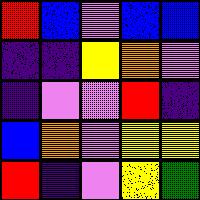[["red", "blue", "violet", "blue", "blue"], ["indigo", "indigo", "yellow", "orange", "violet"], ["indigo", "violet", "violet", "red", "indigo"], ["blue", "orange", "violet", "yellow", "yellow"], ["red", "indigo", "violet", "yellow", "green"]]